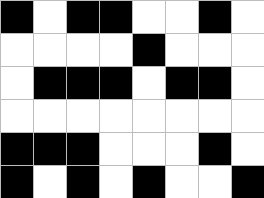[["black", "white", "black", "black", "white", "white", "black", "white"], ["white", "white", "white", "white", "black", "white", "white", "white"], ["white", "black", "black", "black", "white", "black", "black", "white"], ["white", "white", "white", "white", "white", "white", "white", "white"], ["black", "black", "black", "white", "white", "white", "black", "white"], ["black", "white", "black", "white", "black", "white", "white", "black"]]